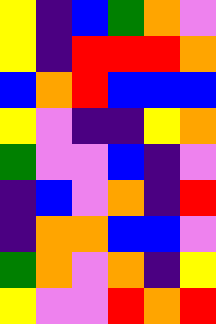[["yellow", "indigo", "blue", "green", "orange", "violet"], ["yellow", "indigo", "red", "red", "red", "orange"], ["blue", "orange", "red", "blue", "blue", "blue"], ["yellow", "violet", "indigo", "indigo", "yellow", "orange"], ["green", "violet", "violet", "blue", "indigo", "violet"], ["indigo", "blue", "violet", "orange", "indigo", "red"], ["indigo", "orange", "orange", "blue", "blue", "violet"], ["green", "orange", "violet", "orange", "indigo", "yellow"], ["yellow", "violet", "violet", "red", "orange", "red"]]